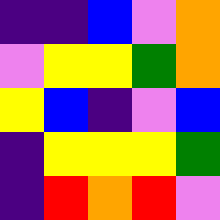[["indigo", "indigo", "blue", "violet", "orange"], ["violet", "yellow", "yellow", "green", "orange"], ["yellow", "blue", "indigo", "violet", "blue"], ["indigo", "yellow", "yellow", "yellow", "green"], ["indigo", "red", "orange", "red", "violet"]]